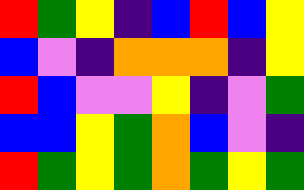[["red", "green", "yellow", "indigo", "blue", "red", "blue", "yellow"], ["blue", "violet", "indigo", "orange", "orange", "orange", "indigo", "yellow"], ["red", "blue", "violet", "violet", "yellow", "indigo", "violet", "green"], ["blue", "blue", "yellow", "green", "orange", "blue", "violet", "indigo"], ["red", "green", "yellow", "green", "orange", "green", "yellow", "green"]]